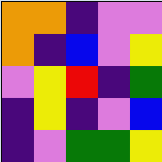[["orange", "orange", "indigo", "violet", "violet"], ["orange", "indigo", "blue", "violet", "yellow"], ["violet", "yellow", "red", "indigo", "green"], ["indigo", "yellow", "indigo", "violet", "blue"], ["indigo", "violet", "green", "green", "yellow"]]